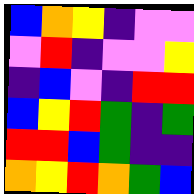[["blue", "orange", "yellow", "indigo", "violet", "violet"], ["violet", "red", "indigo", "violet", "violet", "yellow"], ["indigo", "blue", "violet", "indigo", "red", "red"], ["blue", "yellow", "red", "green", "indigo", "green"], ["red", "red", "blue", "green", "indigo", "indigo"], ["orange", "yellow", "red", "orange", "green", "blue"]]